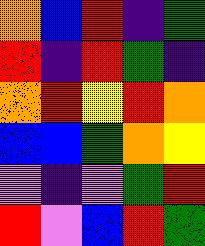[["orange", "blue", "red", "indigo", "green"], ["red", "indigo", "red", "green", "indigo"], ["orange", "red", "yellow", "red", "orange"], ["blue", "blue", "green", "orange", "yellow"], ["violet", "indigo", "violet", "green", "red"], ["red", "violet", "blue", "red", "green"]]